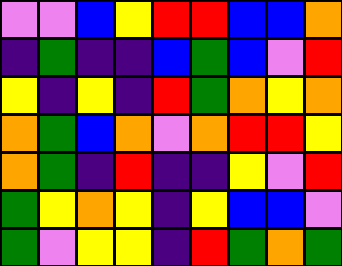[["violet", "violet", "blue", "yellow", "red", "red", "blue", "blue", "orange"], ["indigo", "green", "indigo", "indigo", "blue", "green", "blue", "violet", "red"], ["yellow", "indigo", "yellow", "indigo", "red", "green", "orange", "yellow", "orange"], ["orange", "green", "blue", "orange", "violet", "orange", "red", "red", "yellow"], ["orange", "green", "indigo", "red", "indigo", "indigo", "yellow", "violet", "red"], ["green", "yellow", "orange", "yellow", "indigo", "yellow", "blue", "blue", "violet"], ["green", "violet", "yellow", "yellow", "indigo", "red", "green", "orange", "green"]]